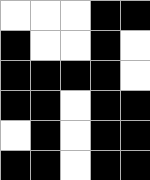[["white", "white", "white", "black", "black"], ["black", "white", "white", "black", "white"], ["black", "black", "black", "black", "white"], ["black", "black", "white", "black", "black"], ["white", "black", "white", "black", "black"], ["black", "black", "white", "black", "black"]]